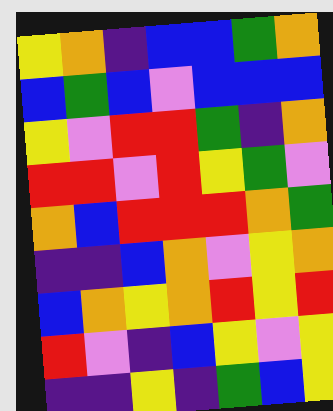[["yellow", "orange", "indigo", "blue", "blue", "green", "orange"], ["blue", "green", "blue", "violet", "blue", "blue", "blue"], ["yellow", "violet", "red", "red", "green", "indigo", "orange"], ["red", "red", "violet", "red", "yellow", "green", "violet"], ["orange", "blue", "red", "red", "red", "orange", "green"], ["indigo", "indigo", "blue", "orange", "violet", "yellow", "orange"], ["blue", "orange", "yellow", "orange", "red", "yellow", "red"], ["red", "violet", "indigo", "blue", "yellow", "violet", "yellow"], ["indigo", "indigo", "yellow", "indigo", "green", "blue", "yellow"]]